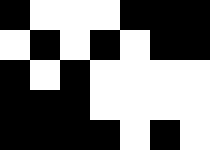[["black", "white", "white", "white", "black", "black", "black"], ["white", "black", "white", "black", "white", "black", "black"], ["black", "white", "black", "white", "white", "white", "white"], ["black", "black", "black", "white", "white", "white", "white"], ["black", "black", "black", "black", "white", "black", "white"]]